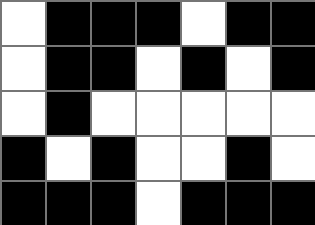[["white", "black", "black", "black", "white", "black", "black"], ["white", "black", "black", "white", "black", "white", "black"], ["white", "black", "white", "white", "white", "white", "white"], ["black", "white", "black", "white", "white", "black", "white"], ["black", "black", "black", "white", "black", "black", "black"]]